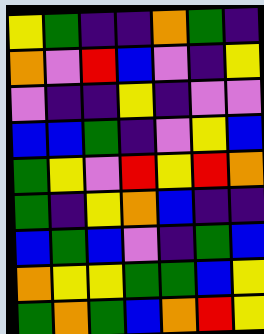[["yellow", "green", "indigo", "indigo", "orange", "green", "indigo"], ["orange", "violet", "red", "blue", "violet", "indigo", "yellow"], ["violet", "indigo", "indigo", "yellow", "indigo", "violet", "violet"], ["blue", "blue", "green", "indigo", "violet", "yellow", "blue"], ["green", "yellow", "violet", "red", "yellow", "red", "orange"], ["green", "indigo", "yellow", "orange", "blue", "indigo", "indigo"], ["blue", "green", "blue", "violet", "indigo", "green", "blue"], ["orange", "yellow", "yellow", "green", "green", "blue", "yellow"], ["green", "orange", "green", "blue", "orange", "red", "yellow"]]